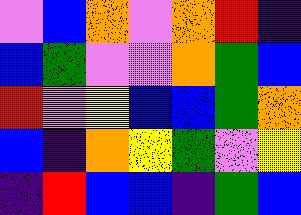[["violet", "blue", "orange", "violet", "orange", "red", "indigo"], ["blue", "green", "violet", "violet", "orange", "green", "blue"], ["red", "violet", "yellow", "blue", "blue", "green", "orange"], ["blue", "indigo", "orange", "yellow", "green", "violet", "yellow"], ["indigo", "red", "blue", "blue", "indigo", "green", "blue"]]